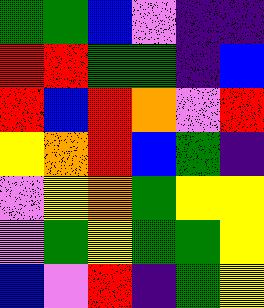[["green", "green", "blue", "violet", "indigo", "indigo"], ["red", "red", "green", "green", "indigo", "blue"], ["red", "blue", "red", "orange", "violet", "red"], ["yellow", "orange", "red", "blue", "green", "indigo"], ["violet", "yellow", "orange", "green", "yellow", "yellow"], ["violet", "green", "yellow", "green", "green", "yellow"], ["blue", "violet", "red", "indigo", "green", "yellow"]]